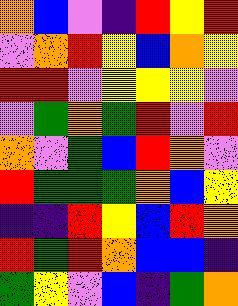[["orange", "blue", "violet", "indigo", "red", "yellow", "red"], ["violet", "orange", "red", "yellow", "blue", "orange", "yellow"], ["red", "red", "violet", "yellow", "yellow", "yellow", "violet"], ["violet", "green", "orange", "green", "red", "violet", "red"], ["orange", "violet", "green", "blue", "red", "orange", "violet"], ["red", "green", "green", "green", "orange", "blue", "yellow"], ["indigo", "indigo", "red", "yellow", "blue", "red", "orange"], ["red", "green", "red", "orange", "blue", "blue", "indigo"], ["green", "yellow", "violet", "blue", "indigo", "green", "orange"]]